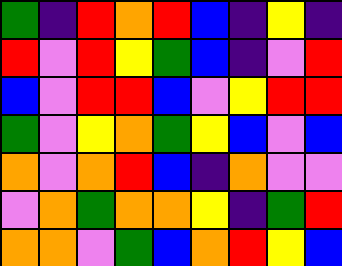[["green", "indigo", "red", "orange", "red", "blue", "indigo", "yellow", "indigo"], ["red", "violet", "red", "yellow", "green", "blue", "indigo", "violet", "red"], ["blue", "violet", "red", "red", "blue", "violet", "yellow", "red", "red"], ["green", "violet", "yellow", "orange", "green", "yellow", "blue", "violet", "blue"], ["orange", "violet", "orange", "red", "blue", "indigo", "orange", "violet", "violet"], ["violet", "orange", "green", "orange", "orange", "yellow", "indigo", "green", "red"], ["orange", "orange", "violet", "green", "blue", "orange", "red", "yellow", "blue"]]